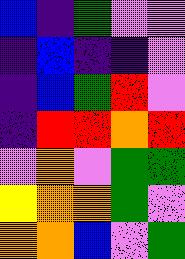[["blue", "indigo", "green", "violet", "violet"], ["indigo", "blue", "indigo", "indigo", "violet"], ["indigo", "blue", "green", "red", "violet"], ["indigo", "red", "red", "orange", "red"], ["violet", "orange", "violet", "green", "green"], ["yellow", "orange", "orange", "green", "violet"], ["orange", "orange", "blue", "violet", "green"]]